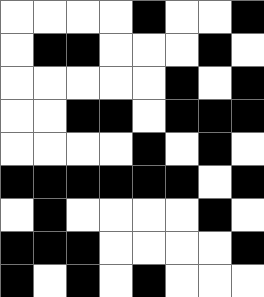[["white", "white", "white", "white", "black", "white", "white", "black"], ["white", "black", "black", "white", "white", "white", "black", "white"], ["white", "white", "white", "white", "white", "black", "white", "black"], ["white", "white", "black", "black", "white", "black", "black", "black"], ["white", "white", "white", "white", "black", "white", "black", "white"], ["black", "black", "black", "black", "black", "black", "white", "black"], ["white", "black", "white", "white", "white", "white", "black", "white"], ["black", "black", "black", "white", "white", "white", "white", "black"], ["black", "white", "black", "white", "black", "white", "white", "white"]]